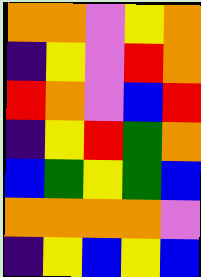[["orange", "orange", "violet", "yellow", "orange"], ["indigo", "yellow", "violet", "red", "orange"], ["red", "orange", "violet", "blue", "red"], ["indigo", "yellow", "red", "green", "orange"], ["blue", "green", "yellow", "green", "blue"], ["orange", "orange", "orange", "orange", "violet"], ["indigo", "yellow", "blue", "yellow", "blue"]]